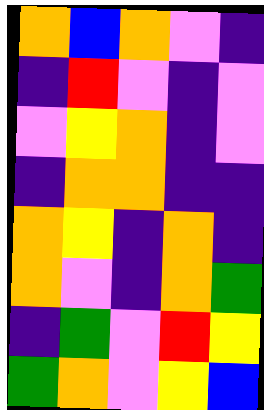[["orange", "blue", "orange", "violet", "indigo"], ["indigo", "red", "violet", "indigo", "violet"], ["violet", "yellow", "orange", "indigo", "violet"], ["indigo", "orange", "orange", "indigo", "indigo"], ["orange", "yellow", "indigo", "orange", "indigo"], ["orange", "violet", "indigo", "orange", "green"], ["indigo", "green", "violet", "red", "yellow"], ["green", "orange", "violet", "yellow", "blue"]]